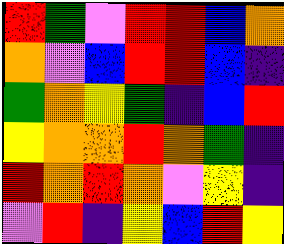[["red", "green", "violet", "red", "red", "blue", "orange"], ["orange", "violet", "blue", "red", "red", "blue", "indigo"], ["green", "orange", "yellow", "green", "indigo", "blue", "red"], ["yellow", "orange", "orange", "red", "orange", "green", "indigo"], ["red", "orange", "red", "orange", "violet", "yellow", "indigo"], ["violet", "red", "indigo", "yellow", "blue", "red", "yellow"]]